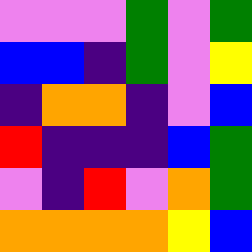[["violet", "violet", "violet", "green", "violet", "green"], ["blue", "blue", "indigo", "green", "violet", "yellow"], ["indigo", "orange", "orange", "indigo", "violet", "blue"], ["red", "indigo", "indigo", "indigo", "blue", "green"], ["violet", "indigo", "red", "violet", "orange", "green"], ["orange", "orange", "orange", "orange", "yellow", "blue"]]